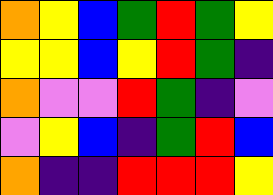[["orange", "yellow", "blue", "green", "red", "green", "yellow"], ["yellow", "yellow", "blue", "yellow", "red", "green", "indigo"], ["orange", "violet", "violet", "red", "green", "indigo", "violet"], ["violet", "yellow", "blue", "indigo", "green", "red", "blue"], ["orange", "indigo", "indigo", "red", "red", "red", "yellow"]]